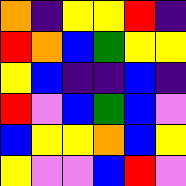[["orange", "indigo", "yellow", "yellow", "red", "indigo"], ["red", "orange", "blue", "green", "yellow", "yellow"], ["yellow", "blue", "indigo", "indigo", "blue", "indigo"], ["red", "violet", "blue", "green", "blue", "violet"], ["blue", "yellow", "yellow", "orange", "blue", "yellow"], ["yellow", "violet", "violet", "blue", "red", "violet"]]